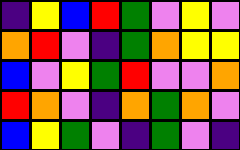[["indigo", "yellow", "blue", "red", "green", "violet", "yellow", "violet"], ["orange", "red", "violet", "indigo", "green", "orange", "yellow", "yellow"], ["blue", "violet", "yellow", "green", "red", "violet", "violet", "orange"], ["red", "orange", "violet", "indigo", "orange", "green", "orange", "violet"], ["blue", "yellow", "green", "violet", "indigo", "green", "violet", "indigo"]]